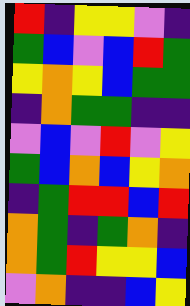[["red", "indigo", "yellow", "yellow", "violet", "indigo"], ["green", "blue", "violet", "blue", "red", "green"], ["yellow", "orange", "yellow", "blue", "green", "green"], ["indigo", "orange", "green", "green", "indigo", "indigo"], ["violet", "blue", "violet", "red", "violet", "yellow"], ["green", "blue", "orange", "blue", "yellow", "orange"], ["indigo", "green", "red", "red", "blue", "red"], ["orange", "green", "indigo", "green", "orange", "indigo"], ["orange", "green", "red", "yellow", "yellow", "blue"], ["violet", "orange", "indigo", "indigo", "blue", "yellow"]]